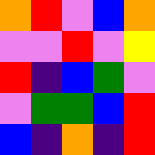[["orange", "red", "violet", "blue", "orange"], ["violet", "violet", "red", "violet", "yellow"], ["red", "indigo", "blue", "green", "violet"], ["violet", "green", "green", "blue", "red"], ["blue", "indigo", "orange", "indigo", "red"]]